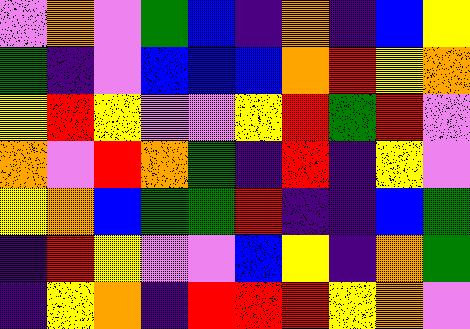[["violet", "orange", "violet", "green", "blue", "indigo", "orange", "indigo", "blue", "yellow"], ["green", "indigo", "violet", "blue", "blue", "blue", "orange", "red", "yellow", "orange"], ["yellow", "red", "yellow", "violet", "violet", "yellow", "red", "green", "red", "violet"], ["orange", "violet", "red", "orange", "green", "indigo", "red", "indigo", "yellow", "violet"], ["yellow", "orange", "blue", "green", "green", "red", "indigo", "indigo", "blue", "green"], ["indigo", "red", "yellow", "violet", "violet", "blue", "yellow", "indigo", "orange", "green"], ["indigo", "yellow", "orange", "indigo", "red", "red", "red", "yellow", "orange", "violet"]]